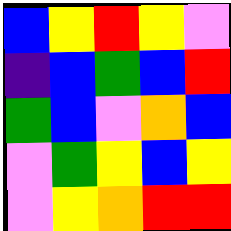[["blue", "yellow", "red", "yellow", "violet"], ["indigo", "blue", "green", "blue", "red"], ["green", "blue", "violet", "orange", "blue"], ["violet", "green", "yellow", "blue", "yellow"], ["violet", "yellow", "orange", "red", "red"]]